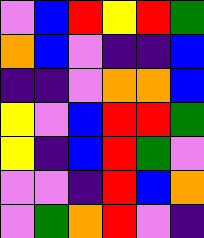[["violet", "blue", "red", "yellow", "red", "green"], ["orange", "blue", "violet", "indigo", "indigo", "blue"], ["indigo", "indigo", "violet", "orange", "orange", "blue"], ["yellow", "violet", "blue", "red", "red", "green"], ["yellow", "indigo", "blue", "red", "green", "violet"], ["violet", "violet", "indigo", "red", "blue", "orange"], ["violet", "green", "orange", "red", "violet", "indigo"]]